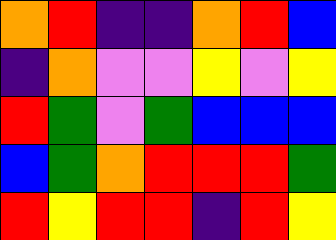[["orange", "red", "indigo", "indigo", "orange", "red", "blue"], ["indigo", "orange", "violet", "violet", "yellow", "violet", "yellow"], ["red", "green", "violet", "green", "blue", "blue", "blue"], ["blue", "green", "orange", "red", "red", "red", "green"], ["red", "yellow", "red", "red", "indigo", "red", "yellow"]]